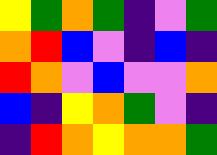[["yellow", "green", "orange", "green", "indigo", "violet", "green"], ["orange", "red", "blue", "violet", "indigo", "blue", "indigo"], ["red", "orange", "violet", "blue", "violet", "violet", "orange"], ["blue", "indigo", "yellow", "orange", "green", "violet", "indigo"], ["indigo", "red", "orange", "yellow", "orange", "orange", "green"]]